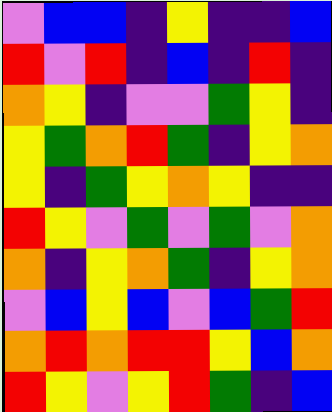[["violet", "blue", "blue", "indigo", "yellow", "indigo", "indigo", "blue"], ["red", "violet", "red", "indigo", "blue", "indigo", "red", "indigo"], ["orange", "yellow", "indigo", "violet", "violet", "green", "yellow", "indigo"], ["yellow", "green", "orange", "red", "green", "indigo", "yellow", "orange"], ["yellow", "indigo", "green", "yellow", "orange", "yellow", "indigo", "indigo"], ["red", "yellow", "violet", "green", "violet", "green", "violet", "orange"], ["orange", "indigo", "yellow", "orange", "green", "indigo", "yellow", "orange"], ["violet", "blue", "yellow", "blue", "violet", "blue", "green", "red"], ["orange", "red", "orange", "red", "red", "yellow", "blue", "orange"], ["red", "yellow", "violet", "yellow", "red", "green", "indigo", "blue"]]